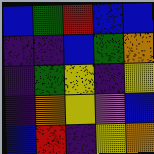[["blue", "green", "red", "blue", "blue"], ["indigo", "indigo", "blue", "green", "orange"], ["indigo", "green", "yellow", "indigo", "yellow"], ["indigo", "orange", "yellow", "violet", "blue"], ["blue", "red", "indigo", "yellow", "orange"]]